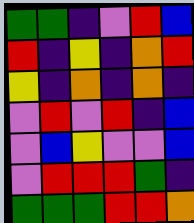[["green", "green", "indigo", "violet", "red", "blue"], ["red", "indigo", "yellow", "indigo", "orange", "red"], ["yellow", "indigo", "orange", "indigo", "orange", "indigo"], ["violet", "red", "violet", "red", "indigo", "blue"], ["violet", "blue", "yellow", "violet", "violet", "blue"], ["violet", "red", "red", "red", "green", "indigo"], ["green", "green", "green", "red", "red", "orange"]]